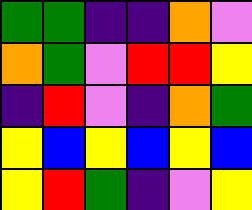[["green", "green", "indigo", "indigo", "orange", "violet"], ["orange", "green", "violet", "red", "red", "yellow"], ["indigo", "red", "violet", "indigo", "orange", "green"], ["yellow", "blue", "yellow", "blue", "yellow", "blue"], ["yellow", "red", "green", "indigo", "violet", "yellow"]]